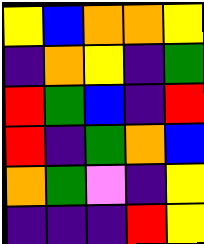[["yellow", "blue", "orange", "orange", "yellow"], ["indigo", "orange", "yellow", "indigo", "green"], ["red", "green", "blue", "indigo", "red"], ["red", "indigo", "green", "orange", "blue"], ["orange", "green", "violet", "indigo", "yellow"], ["indigo", "indigo", "indigo", "red", "yellow"]]